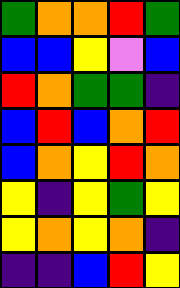[["green", "orange", "orange", "red", "green"], ["blue", "blue", "yellow", "violet", "blue"], ["red", "orange", "green", "green", "indigo"], ["blue", "red", "blue", "orange", "red"], ["blue", "orange", "yellow", "red", "orange"], ["yellow", "indigo", "yellow", "green", "yellow"], ["yellow", "orange", "yellow", "orange", "indigo"], ["indigo", "indigo", "blue", "red", "yellow"]]